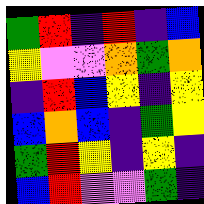[["green", "red", "indigo", "red", "indigo", "blue"], ["yellow", "violet", "violet", "orange", "green", "orange"], ["indigo", "red", "blue", "yellow", "indigo", "yellow"], ["blue", "orange", "blue", "indigo", "green", "yellow"], ["green", "red", "yellow", "indigo", "yellow", "indigo"], ["blue", "red", "violet", "violet", "green", "indigo"]]